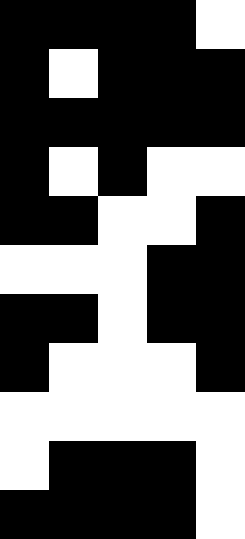[["black", "black", "black", "black", "white"], ["black", "white", "black", "black", "black"], ["black", "black", "black", "black", "black"], ["black", "white", "black", "white", "white"], ["black", "black", "white", "white", "black"], ["white", "white", "white", "black", "black"], ["black", "black", "white", "black", "black"], ["black", "white", "white", "white", "black"], ["white", "white", "white", "white", "white"], ["white", "black", "black", "black", "white"], ["black", "black", "black", "black", "white"]]